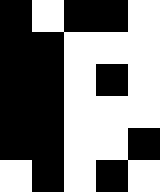[["black", "white", "black", "black", "white"], ["black", "black", "white", "white", "white"], ["black", "black", "white", "black", "white"], ["black", "black", "white", "white", "white"], ["black", "black", "white", "white", "black"], ["white", "black", "white", "black", "white"]]